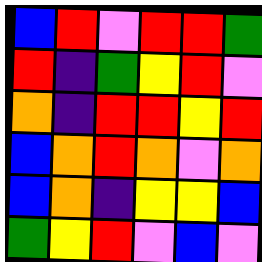[["blue", "red", "violet", "red", "red", "green"], ["red", "indigo", "green", "yellow", "red", "violet"], ["orange", "indigo", "red", "red", "yellow", "red"], ["blue", "orange", "red", "orange", "violet", "orange"], ["blue", "orange", "indigo", "yellow", "yellow", "blue"], ["green", "yellow", "red", "violet", "blue", "violet"]]